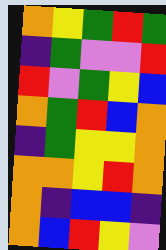[["orange", "yellow", "green", "red", "green"], ["indigo", "green", "violet", "violet", "red"], ["red", "violet", "green", "yellow", "blue"], ["orange", "green", "red", "blue", "orange"], ["indigo", "green", "yellow", "yellow", "orange"], ["orange", "orange", "yellow", "red", "orange"], ["orange", "indigo", "blue", "blue", "indigo"], ["orange", "blue", "red", "yellow", "violet"]]